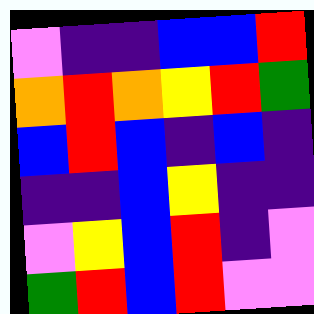[["violet", "indigo", "indigo", "blue", "blue", "red"], ["orange", "red", "orange", "yellow", "red", "green"], ["blue", "red", "blue", "indigo", "blue", "indigo"], ["indigo", "indigo", "blue", "yellow", "indigo", "indigo"], ["violet", "yellow", "blue", "red", "indigo", "violet"], ["green", "red", "blue", "red", "violet", "violet"]]